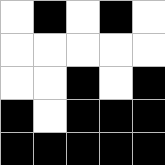[["white", "black", "white", "black", "white"], ["white", "white", "white", "white", "white"], ["white", "white", "black", "white", "black"], ["black", "white", "black", "black", "black"], ["black", "black", "black", "black", "black"]]